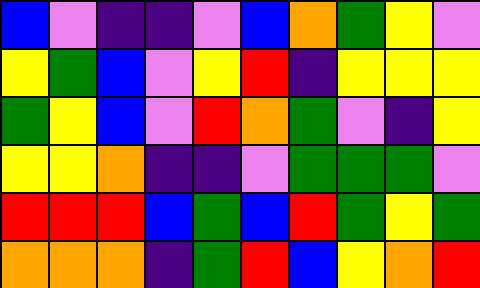[["blue", "violet", "indigo", "indigo", "violet", "blue", "orange", "green", "yellow", "violet"], ["yellow", "green", "blue", "violet", "yellow", "red", "indigo", "yellow", "yellow", "yellow"], ["green", "yellow", "blue", "violet", "red", "orange", "green", "violet", "indigo", "yellow"], ["yellow", "yellow", "orange", "indigo", "indigo", "violet", "green", "green", "green", "violet"], ["red", "red", "red", "blue", "green", "blue", "red", "green", "yellow", "green"], ["orange", "orange", "orange", "indigo", "green", "red", "blue", "yellow", "orange", "red"]]